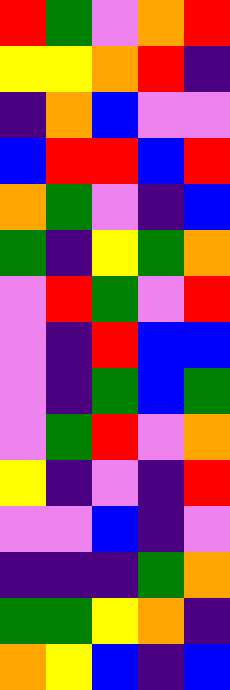[["red", "green", "violet", "orange", "red"], ["yellow", "yellow", "orange", "red", "indigo"], ["indigo", "orange", "blue", "violet", "violet"], ["blue", "red", "red", "blue", "red"], ["orange", "green", "violet", "indigo", "blue"], ["green", "indigo", "yellow", "green", "orange"], ["violet", "red", "green", "violet", "red"], ["violet", "indigo", "red", "blue", "blue"], ["violet", "indigo", "green", "blue", "green"], ["violet", "green", "red", "violet", "orange"], ["yellow", "indigo", "violet", "indigo", "red"], ["violet", "violet", "blue", "indigo", "violet"], ["indigo", "indigo", "indigo", "green", "orange"], ["green", "green", "yellow", "orange", "indigo"], ["orange", "yellow", "blue", "indigo", "blue"]]